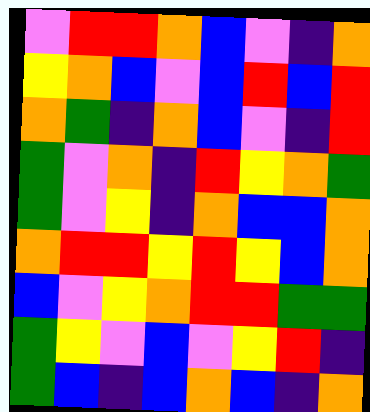[["violet", "red", "red", "orange", "blue", "violet", "indigo", "orange"], ["yellow", "orange", "blue", "violet", "blue", "red", "blue", "red"], ["orange", "green", "indigo", "orange", "blue", "violet", "indigo", "red"], ["green", "violet", "orange", "indigo", "red", "yellow", "orange", "green"], ["green", "violet", "yellow", "indigo", "orange", "blue", "blue", "orange"], ["orange", "red", "red", "yellow", "red", "yellow", "blue", "orange"], ["blue", "violet", "yellow", "orange", "red", "red", "green", "green"], ["green", "yellow", "violet", "blue", "violet", "yellow", "red", "indigo"], ["green", "blue", "indigo", "blue", "orange", "blue", "indigo", "orange"]]